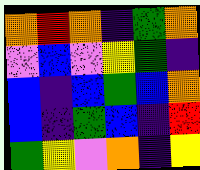[["orange", "red", "orange", "indigo", "green", "orange"], ["violet", "blue", "violet", "yellow", "green", "indigo"], ["blue", "indigo", "blue", "green", "blue", "orange"], ["blue", "indigo", "green", "blue", "indigo", "red"], ["green", "yellow", "violet", "orange", "indigo", "yellow"]]